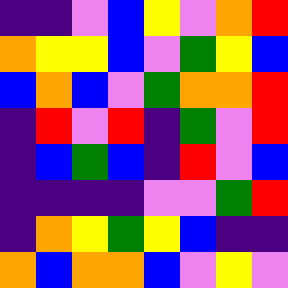[["indigo", "indigo", "violet", "blue", "yellow", "violet", "orange", "red"], ["orange", "yellow", "yellow", "blue", "violet", "green", "yellow", "blue"], ["blue", "orange", "blue", "violet", "green", "orange", "orange", "red"], ["indigo", "red", "violet", "red", "indigo", "green", "violet", "red"], ["indigo", "blue", "green", "blue", "indigo", "red", "violet", "blue"], ["indigo", "indigo", "indigo", "indigo", "violet", "violet", "green", "red"], ["indigo", "orange", "yellow", "green", "yellow", "blue", "indigo", "indigo"], ["orange", "blue", "orange", "orange", "blue", "violet", "yellow", "violet"]]